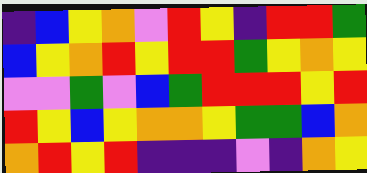[["indigo", "blue", "yellow", "orange", "violet", "red", "yellow", "indigo", "red", "red", "green"], ["blue", "yellow", "orange", "red", "yellow", "red", "red", "green", "yellow", "orange", "yellow"], ["violet", "violet", "green", "violet", "blue", "green", "red", "red", "red", "yellow", "red"], ["red", "yellow", "blue", "yellow", "orange", "orange", "yellow", "green", "green", "blue", "orange"], ["orange", "red", "yellow", "red", "indigo", "indigo", "indigo", "violet", "indigo", "orange", "yellow"]]